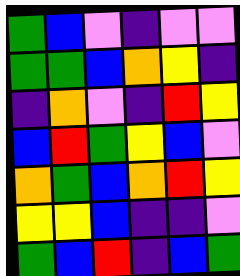[["green", "blue", "violet", "indigo", "violet", "violet"], ["green", "green", "blue", "orange", "yellow", "indigo"], ["indigo", "orange", "violet", "indigo", "red", "yellow"], ["blue", "red", "green", "yellow", "blue", "violet"], ["orange", "green", "blue", "orange", "red", "yellow"], ["yellow", "yellow", "blue", "indigo", "indigo", "violet"], ["green", "blue", "red", "indigo", "blue", "green"]]